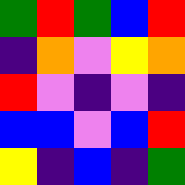[["green", "red", "green", "blue", "red"], ["indigo", "orange", "violet", "yellow", "orange"], ["red", "violet", "indigo", "violet", "indigo"], ["blue", "blue", "violet", "blue", "red"], ["yellow", "indigo", "blue", "indigo", "green"]]